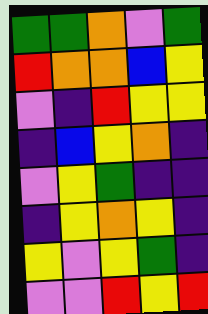[["green", "green", "orange", "violet", "green"], ["red", "orange", "orange", "blue", "yellow"], ["violet", "indigo", "red", "yellow", "yellow"], ["indigo", "blue", "yellow", "orange", "indigo"], ["violet", "yellow", "green", "indigo", "indigo"], ["indigo", "yellow", "orange", "yellow", "indigo"], ["yellow", "violet", "yellow", "green", "indigo"], ["violet", "violet", "red", "yellow", "red"]]